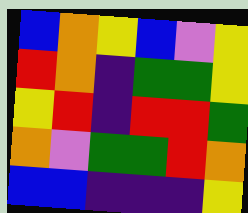[["blue", "orange", "yellow", "blue", "violet", "yellow"], ["red", "orange", "indigo", "green", "green", "yellow"], ["yellow", "red", "indigo", "red", "red", "green"], ["orange", "violet", "green", "green", "red", "orange"], ["blue", "blue", "indigo", "indigo", "indigo", "yellow"]]